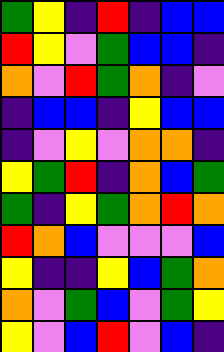[["green", "yellow", "indigo", "red", "indigo", "blue", "blue"], ["red", "yellow", "violet", "green", "blue", "blue", "indigo"], ["orange", "violet", "red", "green", "orange", "indigo", "violet"], ["indigo", "blue", "blue", "indigo", "yellow", "blue", "blue"], ["indigo", "violet", "yellow", "violet", "orange", "orange", "indigo"], ["yellow", "green", "red", "indigo", "orange", "blue", "green"], ["green", "indigo", "yellow", "green", "orange", "red", "orange"], ["red", "orange", "blue", "violet", "violet", "violet", "blue"], ["yellow", "indigo", "indigo", "yellow", "blue", "green", "orange"], ["orange", "violet", "green", "blue", "violet", "green", "yellow"], ["yellow", "violet", "blue", "red", "violet", "blue", "indigo"]]